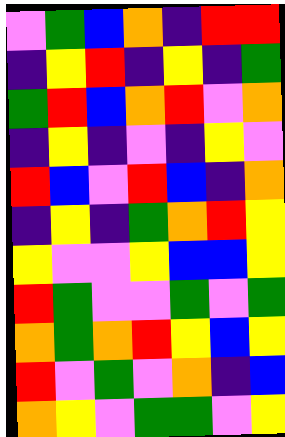[["violet", "green", "blue", "orange", "indigo", "red", "red"], ["indigo", "yellow", "red", "indigo", "yellow", "indigo", "green"], ["green", "red", "blue", "orange", "red", "violet", "orange"], ["indigo", "yellow", "indigo", "violet", "indigo", "yellow", "violet"], ["red", "blue", "violet", "red", "blue", "indigo", "orange"], ["indigo", "yellow", "indigo", "green", "orange", "red", "yellow"], ["yellow", "violet", "violet", "yellow", "blue", "blue", "yellow"], ["red", "green", "violet", "violet", "green", "violet", "green"], ["orange", "green", "orange", "red", "yellow", "blue", "yellow"], ["red", "violet", "green", "violet", "orange", "indigo", "blue"], ["orange", "yellow", "violet", "green", "green", "violet", "yellow"]]